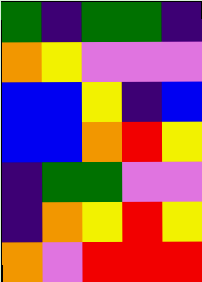[["green", "indigo", "green", "green", "indigo"], ["orange", "yellow", "violet", "violet", "violet"], ["blue", "blue", "yellow", "indigo", "blue"], ["blue", "blue", "orange", "red", "yellow"], ["indigo", "green", "green", "violet", "violet"], ["indigo", "orange", "yellow", "red", "yellow"], ["orange", "violet", "red", "red", "red"]]